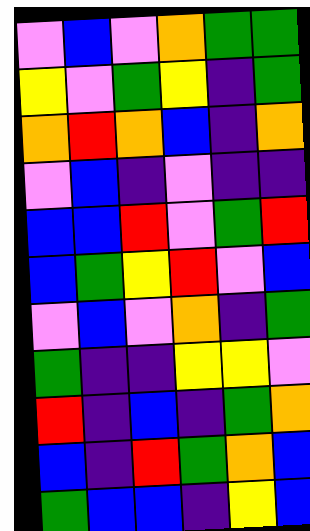[["violet", "blue", "violet", "orange", "green", "green"], ["yellow", "violet", "green", "yellow", "indigo", "green"], ["orange", "red", "orange", "blue", "indigo", "orange"], ["violet", "blue", "indigo", "violet", "indigo", "indigo"], ["blue", "blue", "red", "violet", "green", "red"], ["blue", "green", "yellow", "red", "violet", "blue"], ["violet", "blue", "violet", "orange", "indigo", "green"], ["green", "indigo", "indigo", "yellow", "yellow", "violet"], ["red", "indigo", "blue", "indigo", "green", "orange"], ["blue", "indigo", "red", "green", "orange", "blue"], ["green", "blue", "blue", "indigo", "yellow", "blue"]]